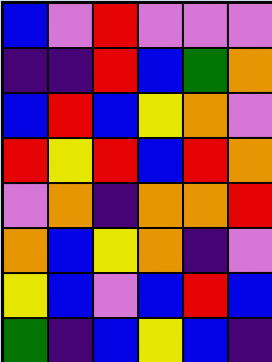[["blue", "violet", "red", "violet", "violet", "violet"], ["indigo", "indigo", "red", "blue", "green", "orange"], ["blue", "red", "blue", "yellow", "orange", "violet"], ["red", "yellow", "red", "blue", "red", "orange"], ["violet", "orange", "indigo", "orange", "orange", "red"], ["orange", "blue", "yellow", "orange", "indigo", "violet"], ["yellow", "blue", "violet", "blue", "red", "blue"], ["green", "indigo", "blue", "yellow", "blue", "indigo"]]